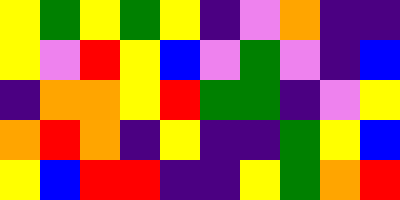[["yellow", "green", "yellow", "green", "yellow", "indigo", "violet", "orange", "indigo", "indigo"], ["yellow", "violet", "red", "yellow", "blue", "violet", "green", "violet", "indigo", "blue"], ["indigo", "orange", "orange", "yellow", "red", "green", "green", "indigo", "violet", "yellow"], ["orange", "red", "orange", "indigo", "yellow", "indigo", "indigo", "green", "yellow", "blue"], ["yellow", "blue", "red", "red", "indigo", "indigo", "yellow", "green", "orange", "red"]]